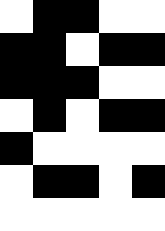[["white", "black", "black", "white", "white"], ["black", "black", "white", "black", "black"], ["black", "black", "black", "white", "white"], ["white", "black", "white", "black", "black"], ["black", "white", "white", "white", "white"], ["white", "black", "black", "white", "black"], ["white", "white", "white", "white", "white"]]